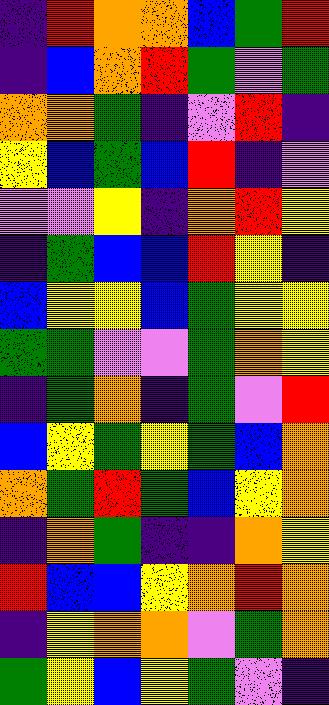[["indigo", "red", "orange", "orange", "blue", "green", "red"], ["indigo", "blue", "orange", "red", "green", "violet", "green"], ["orange", "orange", "green", "indigo", "violet", "red", "indigo"], ["yellow", "blue", "green", "blue", "red", "indigo", "violet"], ["violet", "violet", "yellow", "indigo", "orange", "red", "yellow"], ["indigo", "green", "blue", "blue", "red", "yellow", "indigo"], ["blue", "yellow", "yellow", "blue", "green", "yellow", "yellow"], ["green", "green", "violet", "violet", "green", "orange", "yellow"], ["indigo", "green", "orange", "indigo", "green", "violet", "red"], ["blue", "yellow", "green", "yellow", "green", "blue", "orange"], ["orange", "green", "red", "green", "blue", "yellow", "orange"], ["indigo", "orange", "green", "indigo", "indigo", "orange", "yellow"], ["red", "blue", "blue", "yellow", "orange", "red", "orange"], ["indigo", "yellow", "orange", "orange", "violet", "green", "orange"], ["green", "yellow", "blue", "yellow", "green", "violet", "indigo"]]